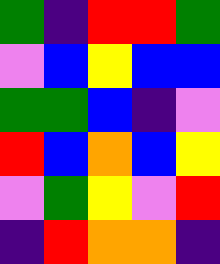[["green", "indigo", "red", "red", "green"], ["violet", "blue", "yellow", "blue", "blue"], ["green", "green", "blue", "indigo", "violet"], ["red", "blue", "orange", "blue", "yellow"], ["violet", "green", "yellow", "violet", "red"], ["indigo", "red", "orange", "orange", "indigo"]]